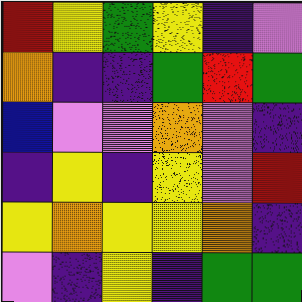[["red", "yellow", "green", "yellow", "indigo", "violet"], ["orange", "indigo", "indigo", "green", "red", "green"], ["blue", "violet", "violet", "orange", "violet", "indigo"], ["indigo", "yellow", "indigo", "yellow", "violet", "red"], ["yellow", "orange", "yellow", "yellow", "orange", "indigo"], ["violet", "indigo", "yellow", "indigo", "green", "green"]]